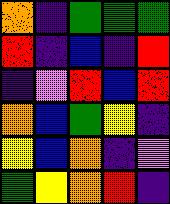[["orange", "indigo", "green", "green", "green"], ["red", "indigo", "blue", "indigo", "red"], ["indigo", "violet", "red", "blue", "red"], ["orange", "blue", "green", "yellow", "indigo"], ["yellow", "blue", "orange", "indigo", "violet"], ["green", "yellow", "orange", "red", "indigo"]]